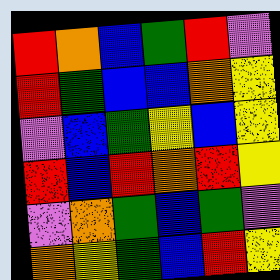[["red", "orange", "blue", "green", "red", "violet"], ["red", "green", "blue", "blue", "orange", "yellow"], ["violet", "blue", "green", "yellow", "blue", "yellow"], ["red", "blue", "red", "orange", "red", "yellow"], ["violet", "orange", "green", "blue", "green", "violet"], ["orange", "yellow", "green", "blue", "red", "yellow"]]